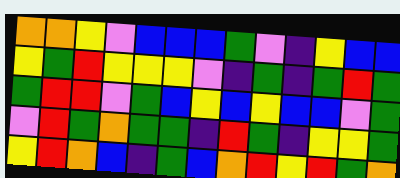[["orange", "orange", "yellow", "violet", "blue", "blue", "blue", "green", "violet", "indigo", "yellow", "blue", "blue"], ["yellow", "green", "red", "yellow", "yellow", "yellow", "violet", "indigo", "green", "indigo", "green", "red", "green"], ["green", "red", "red", "violet", "green", "blue", "yellow", "blue", "yellow", "blue", "blue", "violet", "green"], ["violet", "red", "green", "orange", "green", "green", "indigo", "red", "green", "indigo", "yellow", "yellow", "green"], ["yellow", "red", "orange", "blue", "indigo", "green", "blue", "orange", "red", "yellow", "red", "green", "orange"]]